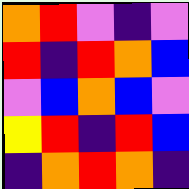[["orange", "red", "violet", "indigo", "violet"], ["red", "indigo", "red", "orange", "blue"], ["violet", "blue", "orange", "blue", "violet"], ["yellow", "red", "indigo", "red", "blue"], ["indigo", "orange", "red", "orange", "indigo"]]